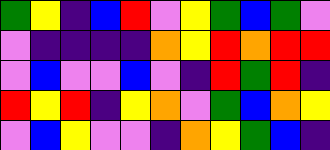[["green", "yellow", "indigo", "blue", "red", "violet", "yellow", "green", "blue", "green", "violet"], ["violet", "indigo", "indigo", "indigo", "indigo", "orange", "yellow", "red", "orange", "red", "red"], ["violet", "blue", "violet", "violet", "blue", "violet", "indigo", "red", "green", "red", "indigo"], ["red", "yellow", "red", "indigo", "yellow", "orange", "violet", "green", "blue", "orange", "yellow"], ["violet", "blue", "yellow", "violet", "violet", "indigo", "orange", "yellow", "green", "blue", "indigo"]]